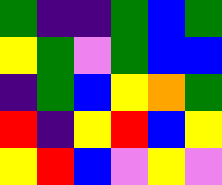[["green", "indigo", "indigo", "green", "blue", "green"], ["yellow", "green", "violet", "green", "blue", "blue"], ["indigo", "green", "blue", "yellow", "orange", "green"], ["red", "indigo", "yellow", "red", "blue", "yellow"], ["yellow", "red", "blue", "violet", "yellow", "violet"]]